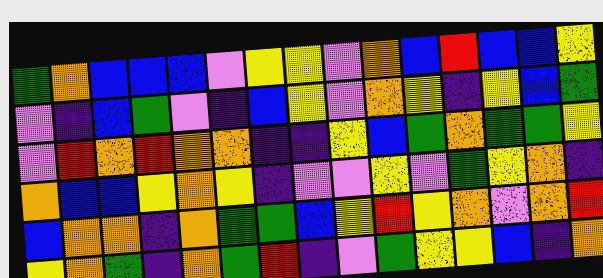[["green", "orange", "blue", "blue", "blue", "violet", "yellow", "yellow", "violet", "orange", "blue", "red", "blue", "blue", "yellow"], ["violet", "indigo", "blue", "green", "violet", "indigo", "blue", "yellow", "violet", "orange", "yellow", "indigo", "yellow", "blue", "green"], ["violet", "red", "orange", "red", "orange", "orange", "indigo", "indigo", "yellow", "blue", "green", "orange", "green", "green", "yellow"], ["orange", "blue", "blue", "yellow", "orange", "yellow", "indigo", "violet", "violet", "yellow", "violet", "green", "yellow", "orange", "indigo"], ["blue", "orange", "orange", "indigo", "orange", "green", "green", "blue", "yellow", "red", "yellow", "orange", "violet", "orange", "red"], ["yellow", "orange", "green", "indigo", "orange", "green", "red", "indigo", "violet", "green", "yellow", "yellow", "blue", "indigo", "orange"]]